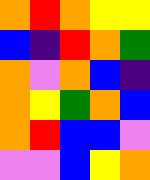[["orange", "red", "orange", "yellow", "yellow"], ["blue", "indigo", "red", "orange", "green"], ["orange", "violet", "orange", "blue", "indigo"], ["orange", "yellow", "green", "orange", "blue"], ["orange", "red", "blue", "blue", "violet"], ["violet", "violet", "blue", "yellow", "orange"]]